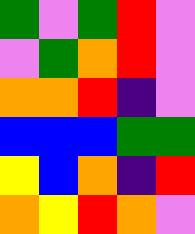[["green", "violet", "green", "red", "violet"], ["violet", "green", "orange", "red", "violet"], ["orange", "orange", "red", "indigo", "violet"], ["blue", "blue", "blue", "green", "green"], ["yellow", "blue", "orange", "indigo", "red"], ["orange", "yellow", "red", "orange", "violet"]]